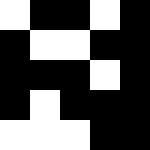[["white", "black", "black", "white", "black"], ["black", "white", "white", "black", "black"], ["black", "black", "black", "white", "black"], ["black", "white", "black", "black", "black"], ["white", "white", "white", "black", "black"]]